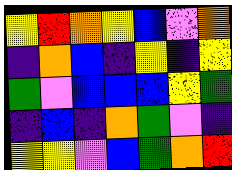[["yellow", "red", "orange", "yellow", "blue", "violet", "orange"], ["indigo", "orange", "blue", "indigo", "yellow", "indigo", "yellow"], ["green", "violet", "blue", "blue", "blue", "yellow", "green"], ["indigo", "blue", "indigo", "orange", "green", "violet", "indigo"], ["yellow", "yellow", "violet", "blue", "green", "orange", "red"]]